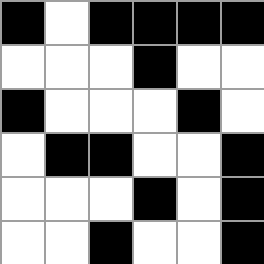[["black", "white", "black", "black", "black", "black"], ["white", "white", "white", "black", "white", "white"], ["black", "white", "white", "white", "black", "white"], ["white", "black", "black", "white", "white", "black"], ["white", "white", "white", "black", "white", "black"], ["white", "white", "black", "white", "white", "black"]]